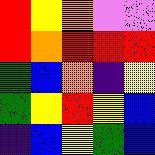[["red", "yellow", "orange", "violet", "violet"], ["red", "orange", "red", "red", "red"], ["green", "blue", "orange", "indigo", "yellow"], ["green", "yellow", "red", "yellow", "blue"], ["indigo", "blue", "yellow", "green", "blue"]]